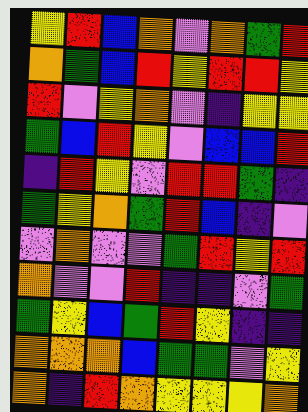[["yellow", "red", "blue", "orange", "violet", "orange", "green", "red"], ["orange", "green", "blue", "red", "yellow", "red", "red", "yellow"], ["red", "violet", "yellow", "orange", "violet", "indigo", "yellow", "yellow"], ["green", "blue", "red", "yellow", "violet", "blue", "blue", "red"], ["indigo", "red", "yellow", "violet", "red", "red", "green", "indigo"], ["green", "yellow", "orange", "green", "red", "blue", "indigo", "violet"], ["violet", "orange", "violet", "violet", "green", "red", "yellow", "red"], ["orange", "violet", "violet", "red", "indigo", "indigo", "violet", "green"], ["green", "yellow", "blue", "green", "red", "yellow", "indigo", "indigo"], ["orange", "orange", "orange", "blue", "green", "green", "violet", "yellow"], ["orange", "indigo", "red", "orange", "yellow", "yellow", "yellow", "orange"]]